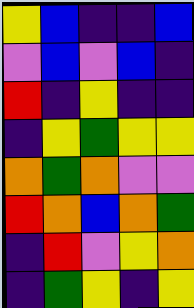[["yellow", "blue", "indigo", "indigo", "blue"], ["violet", "blue", "violet", "blue", "indigo"], ["red", "indigo", "yellow", "indigo", "indigo"], ["indigo", "yellow", "green", "yellow", "yellow"], ["orange", "green", "orange", "violet", "violet"], ["red", "orange", "blue", "orange", "green"], ["indigo", "red", "violet", "yellow", "orange"], ["indigo", "green", "yellow", "indigo", "yellow"]]